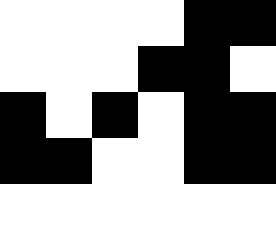[["white", "white", "white", "white", "black", "black"], ["white", "white", "white", "black", "black", "white"], ["black", "white", "black", "white", "black", "black"], ["black", "black", "white", "white", "black", "black"], ["white", "white", "white", "white", "white", "white"]]